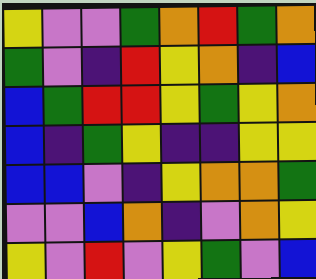[["yellow", "violet", "violet", "green", "orange", "red", "green", "orange"], ["green", "violet", "indigo", "red", "yellow", "orange", "indigo", "blue"], ["blue", "green", "red", "red", "yellow", "green", "yellow", "orange"], ["blue", "indigo", "green", "yellow", "indigo", "indigo", "yellow", "yellow"], ["blue", "blue", "violet", "indigo", "yellow", "orange", "orange", "green"], ["violet", "violet", "blue", "orange", "indigo", "violet", "orange", "yellow"], ["yellow", "violet", "red", "violet", "yellow", "green", "violet", "blue"]]